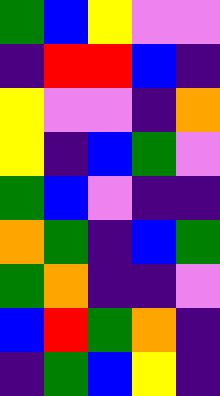[["green", "blue", "yellow", "violet", "violet"], ["indigo", "red", "red", "blue", "indigo"], ["yellow", "violet", "violet", "indigo", "orange"], ["yellow", "indigo", "blue", "green", "violet"], ["green", "blue", "violet", "indigo", "indigo"], ["orange", "green", "indigo", "blue", "green"], ["green", "orange", "indigo", "indigo", "violet"], ["blue", "red", "green", "orange", "indigo"], ["indigo", "green", "blue", "yellow", "indigo"]]